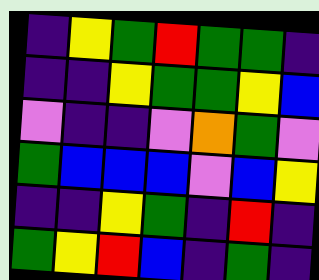[["indigo", "yellow", "green", "red", "green", "green", "indigo"], ["indigo", "indigo", "yellow", "green", "green", "yellow", "blue"], ["violet", "indigo", "indigo", "violet", "orange", "green", "violet"], ["green", "blue", "blue", "blue", "violet", "blue", "yellow"], ["indigo", "indigo", "yellow", "green", "indigo", "red", "indigo"], ["green", "yellow", "red", "blue", "indigo", "green", "indigo"]]